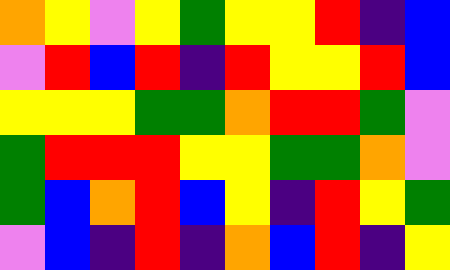[["orange", "yellow", "violet", "yellow", "green", "yellow", "yellow", "red", "indigo", "blue"], ["violet", "red", "blue", "red", "indigo", "red", "yellow", "yellow", "red", "blue"], ["yellow", "yellow", "yellow", "green", "green", "orange", "red", "red", "green", "violet"], ["green", "red", "red", "red", "yellow", "yellow", "green", "green", "orange", "violet"], ["green", "blue", "orange", "red", "blue", "yellow", "indigo", "red", "yellow", "green"], ["violet", "blue", "indigo", "red", "indigo", "orange", "blue", "red", "indigo", "yellow"]]